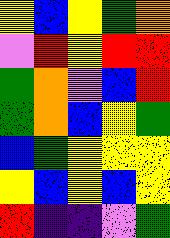[["yellow", "blue", "yellow", "green", "orange"], ["violet", "red", "yellow", "red", "red"], ["green", "orange", "violet", "blue", "red"], ["green", "orange", "blue", "yellow", "green"], ["blue", "green", "yellow", "yellow", "yellow"], ["yellow", "blue", "yellow", "blue", "yellow"], ["red", "indigo", "indigo", "violet", "green"]]